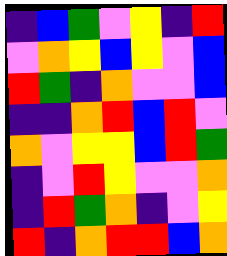[["indigo", "blue", "green", "violet", "yellow", "indigo", "red"], ["violet", "orange", "yellow", "blue", "yellow", "violet", "blue"], ["red", "green", "indigo", "orange", "violet", "violet", "blue"], ["indigo", "indigo", "orange", "red", "blue", "red", "violet"], ["orange", "violet", "yellow", "yellow", "blue", "red", "green"], ["indigo", "violet", "red", "yellow", "violet", "violet", "orange"], ["indigo", "red", "green", "orange", "indigo", "violet", "yellow"], ["red", "indigo", "orange", "red", "red", "blue", "orange"]]